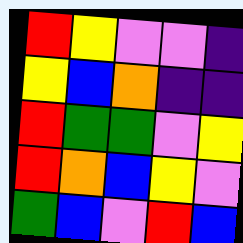[["red", "yellow", "violet", "violet", "indigo"], ["yellow", "blue", "orange", "indigo", "indigo"], ["red", "green", "green", "violet", "yellow"], ["red", "orange", "blue", "yellow", "violet"], ["green", "blue", "violet", "red", "blue"]]